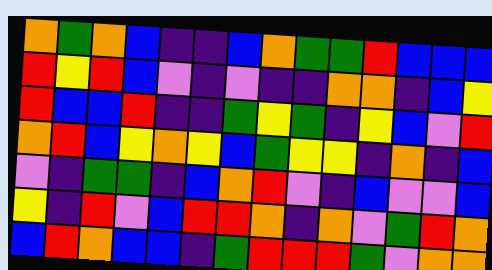[["orange", "green", "orange", "blue", "indigo", "indigo", "blue", "orange", "green", "green", "red", "blue", "blue", "blue"], ["red", "yellow", "red", "blue", "violet", "indigo", "violet", "indigo", "indigo", "orange", "orange", "indigo", "blue", "yellow"], ["red", "blue", "blue", "red", "indigo", "indigo", "green", "yellow", "green", "indigo", "yellow", "blue", "violet", "red"], ["orange", "red", "blue", "yellow", "orange", "yellow", "blue", "green", "yellow", "yellow", "indigo", "orange", "indigo", "blue"], ["violet", "indigo", "green", "green", "indigo", "blue", "orange", "red", "violet", "indigo", "blue", "violet", "violet", "blue"], ["yellow", "indigo", "red", "violet", "blue", "red", "red", "orange", "indigo", "orange", "violet", "green", "red", "orange"], ["blue", "red", "orange", "blue", "blue", "indigo", "green", "red", "red", "red", "green", "violet", "orange", "orange"]]